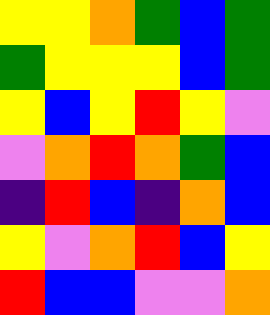[["yellow", "yellow", "orange", "green", "blue", "green"], ["green", "yellow", "yellow", "yellow", "blue", "green"], ["yellow", "blue", "yellow", "red", "yellow", "violet"], ["violet", "orange", "red", "orange", "green", "blue"], ["indigo", "red", "blue", "indigo", "orange", "blue"], ["yellow", "violet", "orange", "red", "blue", "yellow"], ["red", "blue", "blue", "violet", "violet", "orange"]]